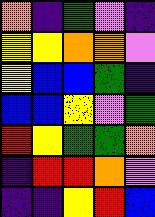[["orange", "indigo", "green", "violet", "indigo"], ["yellow", "yellow", "orange", "orange", "violet"], ["yellow", "blue", "blue", "green", "indigo"], ["blue", "blue", "yellow", "violet", "green"], ["red", "yellow", "green", "green", "orange"], ["indigo", "red", "red", "orange", "violet"], ["indigo", "indigo", "yellow", "red", "blue"]]